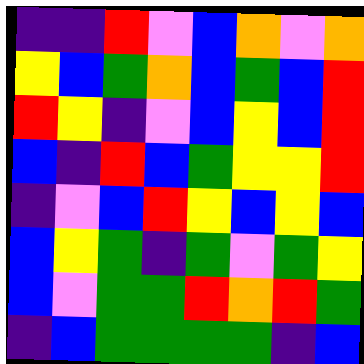[["indigo", "indigo", "red", "violet", "blue", "orange", "violet", "orange"], ["yellow", "blue", "green", "orange", "blue", "green", "blue", "red"], ["red", "yellow", "indigo", "violet", "blue", "yellow", "blue", "red"], ["blue", "indigo", "red", "blue", "green", "yellow", "yellow", "red"], ["indigo", "violet", "blue", "red", "yellow", "blue", "yellow", "blue"], ["blue", "yellow", "green", "indigo", "green", "violet", "green", "yellow"], ["blue", "violet", "green", "green", "red", "orange", "red", "green"], ["indigo", "blue", "green", "green", "green", "green", "indigo", "blue"]]